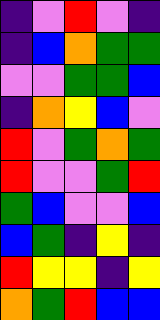[["indigo", "violet", "red", "violet", "indigo"], ["indigo", "blue", "orange", "green", "green"], ["violet", "violet", "green", "green", "blue"], ["indigo", "orange", "yellow", "blue", "violet"], ["red", "violet", "green", "orange", "green"], ["red", "violet", "violet", "green", "red"], ["green", "blue", "violet", "violet", "blue"], ["blue", "green", "indigo", "yellow", "indigo"], ["red", "yellow", "yellow", "indigo", "yellow"], ["orange", "green", "red", "blue", "blue"]]